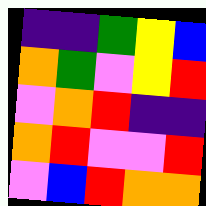[["indigo", "indigo", "green", "yellow", "blue"], ["orange", "green", "violet", "yellow", "red"], ["violet", "orange", "red", "indigo", "indigo"], ["orange", "red", "violet", "violet", "red"], ["violet", "blue", "red", "orange", "orange"]]